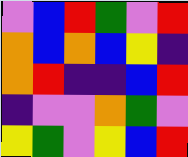[["violet", "blue", "red", "green", "violet", "red"], ["orange", "blue", "orange", "blue", "yellow", "indigo"], ["orange", "red", "indigo", "indigo", "blue", "red"], ["indigo", "violet", "violet", "orange", "green", "violet"], ["yellow", "green", "violet", "yellow", "blue", "red"]]